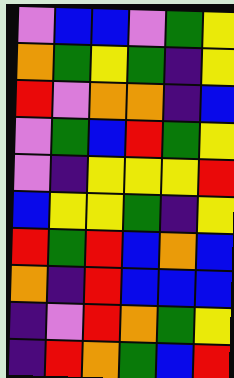[["violet", "blue", "blue", "violet", "green", "yellow"], ["orange", "green", "yellow", "green", "indigo", "yellow"], ["red", "violet", "orange", "orange", "indigo", "blue"], ["violet", "green", "blue", "red", "green", "yellow"], ["violet", "indigo", "yellow", "yellow", "yellow", "red"], ["blue", "yellow", "yellow", "green", "indigo", "yellow"], ["red", "green", "red", "blue", "orange", "blue"], ["orange", "indigo", "red", "blue", "blue", "blue"], ["indigo", "violet", "red", "orange", "green", "yellow"], ["indigo", "red", "orange", "green", "blue", "red"]]